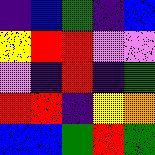[["indigo", "blue", "green", "indigo", "blue"], ["yellow", "red", "red", "violet", "violet"], ["violet", "indigo", "red", "indigo", "green"], ["red", "red", "indigo", "yellow", "orange"], ["blue", "blue", "green", "red", "green"]]